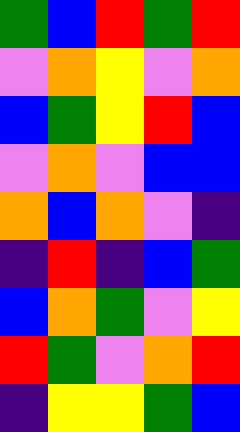[["green", "blue", "red", "green", "red"], ["violet", "orange", "yellow", "violet", "orange"], ["blue", "green", "yellow", "red", "blue"], ["violet", "orange", "violet", "blue", "blue"], ["orange", "blue", "orange", "violet", "indigo"], ["indigo", "red", "indigo", "blue", "green"], ["blue", "orange", "green", "violet", "yellow"], ["red", "green", "violet", "orange", "red"], ["indigo", "yellow", "yellow", "green", "blue"]]